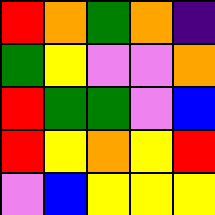[["red", "orange", "green", "orange", "indigo"], ["green", "yellow", "violet", "violet", "orange"], ["red", "green", "green", "violet", "blue"], ["red", "yellow", "orange", "yellow", "red"], ["violet", "blue", "yellow", "yellow", "yellow"]]